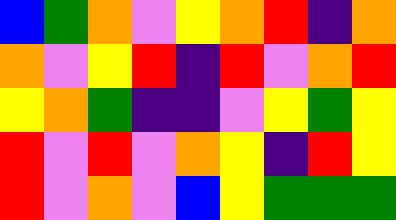[["blue", "green", "orange", "violet", "yellow", "orange", "red", "indigo", "orange"], ["orange", "violet", "yellow", "red", "indigo", "red", "violet", "orange", "red"], ["yellow", "orange", "green", "indigo", "indigo", "violet", "yellow", "green", "yellow"], ["red", "violet", "red", "violet", "orange", "yellow", "indigo", "red", "yellow"], ["red", "violet", "orange", "violet", "blue", "yellow", "green", "green", "green"]]